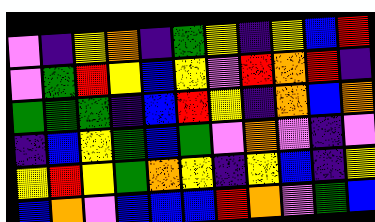[["violet", "indigo", "yellow", "orange", "indigo", "green", "yellow", "indigo", "yellow", "blue", "red"], ["violet", "green", "red", "yellow", "blue", "yellow", "violet", "red", "orange", "red", "indigo"], ["green", "green", "green", "indigo", "blue", "red", "yellow", "indigo", "orange", "blue", "orange"], ["indigo", "blue", "yellow", "green", "blue", "green", "violet", "orange", "violet", "indigo", "violet"], ["yellow", "red", "yellow", "green", "orange", "yellow", "indigo", "yellow", "blue", "indigo", "yellow"], ["blue", "orange", "violet", "blue", "blue", "blue", "red", "orange", "violet", "green", "blue"]]